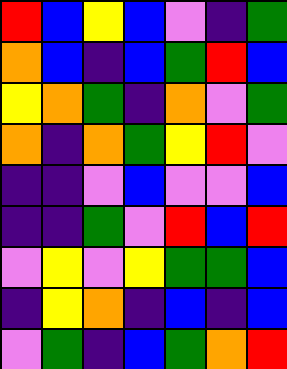[["red", "blue", "yellow", "blue", "violet", "indigo", "green"], ["orange", "blue", "indigo", "blue", "green", "red", "blue"], ["yellow", "orange", "green", "indigo", "orange", "violet", "green"], ["orange", "indigo", "orange", "green", "yellow", "red", "violet"], ["indigo", "indigo", "violet", "blue", "violet", "violet", "blue"], ["indigo", "indigo", "green", "violet", "red", "blue", "red"], ["violet", "yellow", "violet", "yellow", "green", "green", "blue"], ["indigo", "yellow", "orange", "indigo", "blue", "indigo", "blue"], ["violet", "green", "indigo", "blue", "green", "orange", "red"]]